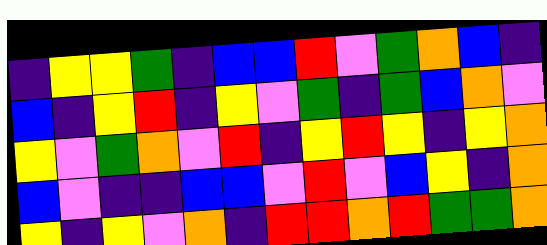[["indigo", "yellow", "yellow", "green", "indigo", "blue", "blue", "red", "violet", "green", "orange", "blue", "indigo"], ["blue", "indigo", "yellow", "red", "indigo", "yellow", "violet", "green", "indigo", "green", "blue", "orange", "violet"], ["yellow", "violet", "green", "orange", "violet", "red", "indigo", "yellow", "red", "yellow", "indigo", "yellow", "orange"], ["blue", "violet", "indigo", "indigo", "blue", "blue", "violet", "red", "violet", "blue", "yellow", "indigo", "orange"], ["yellow", "indigo", "yellow", "violet", "orange", "indigo", "red", "red", "orange", "red", "green", "green", "orange"]]